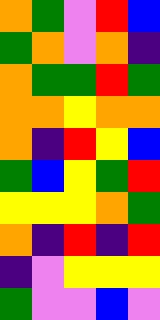[["orange", "green", "violet", "red", "blue"], ["green", "orange", "violet", "orange", "indigo"], ["orange", "green", "green", "red", "green"], ["orange", "orange", "yellow", "orange", "orange"], ["orange", "indigo", "red", "yellow", "blue"], ["green", "blue", "yellow", "green", "red"], ["yellow", "yellow", "yellow", "orange", "green"], ["orange", "indigo", "red", "indigo", "red"], ["indigo", "violet", "yellow", "yellow", "yellow"], ["green", "violet", "violet", "blue", "violet"]]